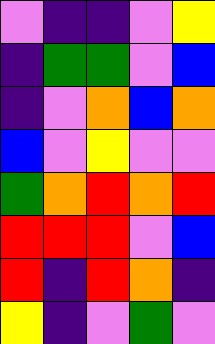[["violet", "indigo", "indigo", "violet", "yellow"], ["indigo", "green", "green", "violet", "blue"], ["indigo", "violet", "orange", "blue", "orange"], ["blue", "violet", "yellow", "violet", "violet"], ["green", "orange", "red", "orange", "red"], ["red", "red", "red", "violet", "blue"], ["red", "indigo", "red", "orange", "indigo"], ["yellow", "indigo", "violet", "green", "violet"]]